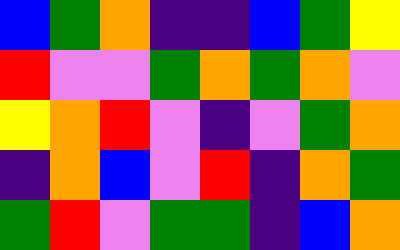[["blue", "green", "orange", "indigo", "indigo", "blue", "green", "yellow"], ["red", "violet", "violet", "green", "orange", "green", "orange", "violet"], ["yellow", "orange", "red", "violet", "indigo", "violet", "green", "orange"], ["indigo", "orange", "blue", "violet", "red", "indigo", "orange", "green"], ["green", "red", "violet", "green", "green", "indigo", "blue", "orange"]]